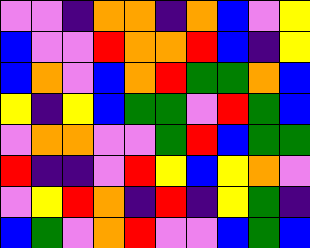[["violet", "violet", "indigo", "orange", "orange", "indigo", "orange", "blue", "violet", "yellow"], ["blue", "violet", "violet", "red", "orange", "orange", "red", "blue", "indigo", "yellow"], ["blue", "orange", "violet", "blue", "orange", "red", "green", "green", "orange", "blue"], ["yellow", "indigo", "yellow", "blue", "green", "green", "violet", "red", "green", "blue"], ["violet", "orange", "orange", "violet", "violet", "green", "red", "blue", "green", "green"], ["red", "indigo", "indigo", "violet", "red", "yellow", "blue", "yellow", "orange", "violet"], ["violet", "yellow", "red", "orange", "indigo", "red", "indigo", "yellow", "green", "indigo"], ["blue", "green", "violet", "orange", "red", "violet", "violet", "blue", "green", "blue"]]